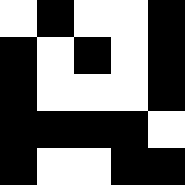[["white", "black", "white", "white", "black"], ["black", "white", "black", "white", "black"], ["black", "white", "white", "white", "black"], ["black", "black", "black", "black", "white"], ["black", "white", "white", "black", "black"]]